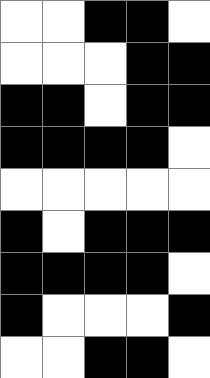[["white", "white", "black", "black", "white"], ["white", "white", "white", "black", "black"], ["black", "black", "white", "black", "black"], ["black", "black", "black", "black", "white"], ["white", "white", "white", "white", "white"], ["black", "white", "black", "black", "black"], ["black", "black", "black", "black", "white"], ["black", "white", "white", "white", "black"], ["white", "white", "black", "black", "white"]]